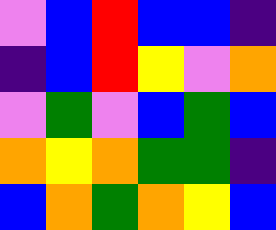[["violet", "blue", "red", "blue", "blue", "indigo"], ["indigo", "blue", "red", "yellow", "violet", "orange"], ["violet", "green", "violet", "blue", "green", "blue"], ["orange", "yellow", "orange", "green", "green", "indigo"], ["blue", "orange", "green", "orange", "yellow", "blue"]]